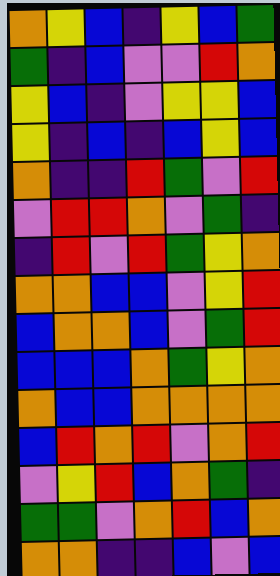[["orange", "yellow", "blue", "indigo", "yellow", "blue", "green"], ["green", "indigo", "blue", "violet", "violet", "red", "orange"], ["yellow", "blue", "indigo", "violet", "yellow", "yellow", "blue"], ["yellow", "indigo", "blue", "indigo", "blue", "yellow", "blue"], ["orange", "indigo", "indigo", "red", "green", "violet", "red"], ["violet", "red", "red", "orange", "violet", "green", "indigo"], ["indigo", "red", "violet", "red", "green", "yellow", "orange"], ["orange", "orange", "blue", "blue", "violet", "yellow", "red"], ["blue", "orange", "orange", "blue", "violet", "green", "red"], ["blue", "blue", "blue", "orange", "green", "yellow", "orange"], ["orange", "blue", "blue", "orange", "orange", "orange", "orange"], ["blue", "red", "orange", "red", "violet", "orange", "red"], ["violet", "yellow", "red", "blue", "orange", "green", "indigo"], ["green", "green", "violet", "orange", "red", "blue", "orange"], ["orange", "orange", "indigo", "indigo", "blue", "violet", "blue"]]